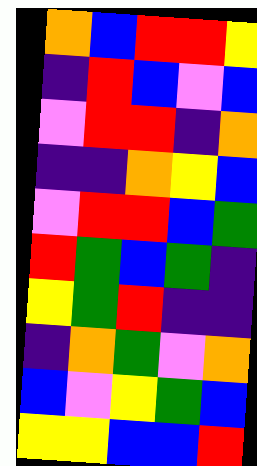[["orange", "blue", "red", "red", "yellow"], ["indigo", "red", "blue", "violet", "blue"], ["violet", "red", "red", "indigo", "orange"], ["indigo", "indigo", "orange", "yellow", "blue"], ["violet", "red", "red", "blue", "green"], ["red", "green", "blue", "green", "indigo"], ["yellow", "green", "red", "indigo", "indigo"], ["indigo", "orange", "green", "violet", "orange"], ["blue", "violet", "yellow", "green", "blue"], ["yellow", "yellow", "blue", "blue", "red"]]